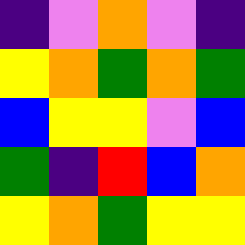[["indigo", "violet", "orange", "violet", "indigo"], ["yellow", "orange", "green", "orange", "green"], ["blue", "yellow", "yellow", "violet", "blue"], ["green", "indigo", "red", "blue", "orange"], ["yellow", "orange", "green", "yellow", "yellow"]]